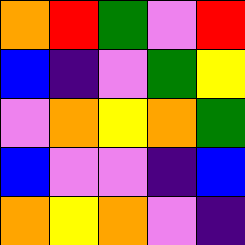[["orange", "red", "green", "violet", "red"], ["blue", "indigo", "violet", "green", "yellow"], ["violet", "orange", "yellow", "orange", "green"], ["blue", "violet", "violet", "indigo", "blue"], ["orange", "yellow", "orange", "violet", "indigo"]]